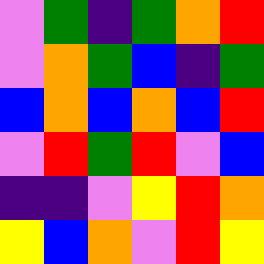[["violet", "green", "indigo", "green", "orange", "red"], ["violet", "orange", "green", "blue", "indigo", "green"], ["blue", "orange", "blue", "orange", "blue", "red"], ["violet", "red", "green", "red", "violet", "blue"], ["indigo", "indigo", "violet", "yellow", "red", "orange"], ["yellow", "blue", "orange", "violet", "red", "yellow"]]